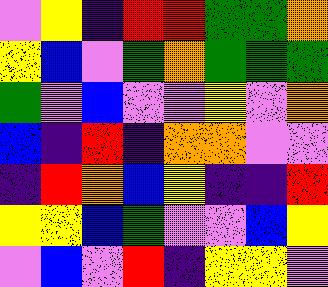[["violet", "yellow", "indigo", "red", "red", "green", "green", "orange"], ["yellow", "blue", "violet", "green", "orange", "green", "green", "green"], ["green", "violet", "blue", "violet", "violet", "yellow", "violet", "orange"], ["blue", "indigo", "red", "indigo", "orange", "orange", "violet", "violet"], ["indigo", "red", "orange", "blue", "yellow", "indigo", "indigo", "red"], ["yellow", "yellow", "blue", "green", "violet", "violet", "blue", "yellow"], ["violet", "blue", "violet", "red", "indigo", "yellow", "yellow", "violet"]]